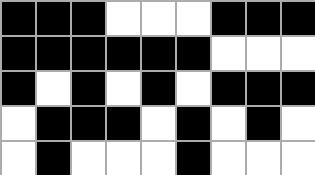[["black", "black", "black", "white", "white", "white", "black", "black", "black"], ["black", "black", "black", "black", "black", "black", "white", "white", "white"], ["black", "white", "black", "white", "black", "white", "black", "black", "black"], ["white", "black", "black", "black", "white", "black", "white", "black", "white"], ["white", "black", "white", "white", "white", "black", "white", "white", "white"]]